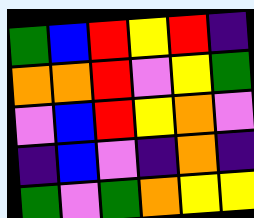[["green", "blue", "red", "yellow", "red", "indigo"], ["orange", "orange", "red", "violet", "yellow", "green"], ["violet", "blue", "red", "yellow", "orange", "violet"], ["indigo", "blue", "violet", "indigo", "orange", "indigo"], ["green", "violet", "green", "orange", "yellow", "yellow"]]